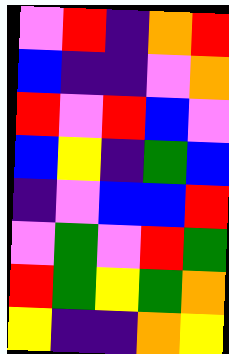[["violet", "red", "indigo", "orange", "red"], ["blue", "indigo", "indigo", "violet", "orange"], ["red", "violet", "red", "blue", "violet"], ["blue", "yellow", "indigo", "green", "blue"], ["indigo", "violet", "blue", "blue", "red"], ["violet", "green", "violet", "red", "green"], ["red", "green", "yellow", "green", "orange"], ["yellow", "indigo", "indigo", "orange", "yellow"]]